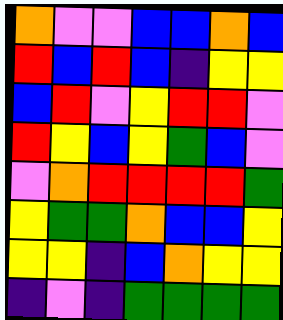[["orange", "violet", "violet", "blue", "blue", "orange", "blue"], ["red", "blue", "red", "blue", "indigo", "yellow", "yellow"], ["blue", "red", "violet", "yellow", "red", "red", "violet"], ["red", "yellow", "blue", "yellow", "green", "blue", "violet"], ["violet", "orange", "red", "red", "red", "red", "green"], ["yellow", "green", "green", "orange", "blue", "blue", "yellow"], ["yellow", "yellow", "indigo", "blue", "orange", "yellow", "yellow"], ["indigo", "violet", "indigo", "green", "green", "green", "green"]]